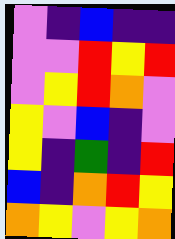[["violet", "indigo", "blue", "indigo", "indigo"], ["violet", "violet", "red", "yellow", "red"], ["violet", "yellow", "red", "orange", "violet"], ["yellow", "violet", "blue", "indigo", "violet"], ["yellow", "indigo", "green", "indigo", "red"], ["blue", "indigo", "orange", "red", "yellow"], ["orange", "yellow", "violet", "yellow", "orange"]]